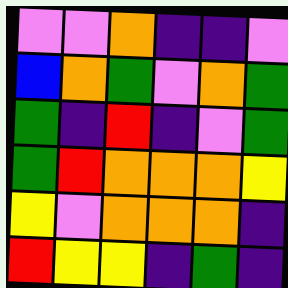[["violet", "violet", "orange", "indigo", "indigo", "violet"], ["blue", "orange", "green", "violet", "orange", "green"], ["green", "indigo", "red", "indigo", "violet", "green"], ["green", "red", "orange", "orange", "orange", "yellow"], ["yellow", "violet", "orange", "orange", "orange", "indigo"], ["red", "yellow", "yellow", "indigo", "green", "indigo"]]